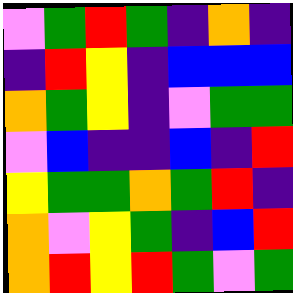[["violet", "green", "red", "green", "indigo", "orange", "indigo"], ["indigo", "red", "yellow", "indigo", "blue", "blue", "blue"], ["orange", "green", "yellow", "indigo", "violet", "green", "green"], ["violet", "blue", "indigo", "indigo", "blue", "indigo", "red"], ["yellow", "green", "green", "orange", "green", "red", "indigo"], ["orange", "violet", "yellow", "green", "indigo", "blue", "red"], ["orange", "red", "yellow", "red", "green", "violet", "green"]]